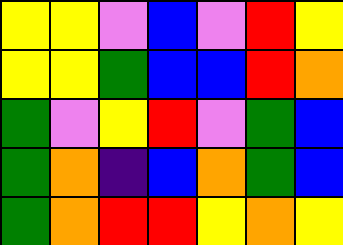[["yellow", "yellow", "violet", "blue", "violet", "red", "yellow"], ["yellow", "yellow", "green", "blue", "blue", "red", "orange"], ["green", "violet", "yellow", "red", "violet", "green", "blue"], ["green", "orange", "indigo", "blue", "orange", "green", "blue"], ["green", "orange", "red", "red", "yellow", "orange", "yellow"]]